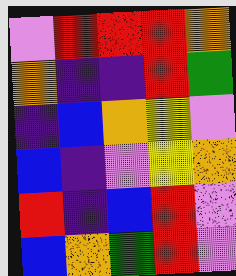[["violet", "red", "red", "red", "orange"], ["orange", "indigo", "indigo", "red", "green"], ["indigo", "blue", "orange", "yellow", "violet"], ["blue", "indigo", "violet", "yellow", "orange"], ["red", "indigo", "blue", "red", "violet"], ["blue", "orange", "green", "red", "violet"]]